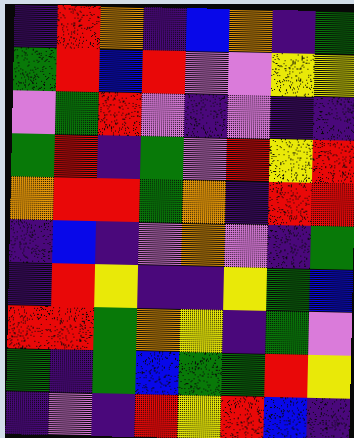[["indigo", "red", "orange", "indigo", "blue", "orange", "indigo", "green"], ["green", "red", "blue", "red", "violet", "violet", "yellow", "yellow"], ["violet", "green", "red", "violet", "indigo", "violet", "indigo", "indigo"], ["green", "red", "indigo", "green", "violet", "red", "yellow", "red"], ["orange", "red", "red", "green", "orange", "indigo", "red", "red"], ["indigo", "blue", "indigo", "violet", "orange", "violet", "indigo", "green"], ["indigo", "red", "yellow", "indigo", "indigo", "yellow", "green", "blue"], ["red", "red", "green", "orange", "yellow", "indigo", "green", "violet"], ["green", "indigo", "green", "blue", "green", "green", "red", "yellow"], ["indigo", "violet", "indigo", "red", "yellow", "red", "blue", "indigo"]]